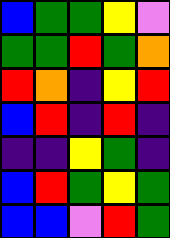[["blue", "green", "green", "yellow", "violet"], ["green", "green", "red", "green", "orange"], ["red", "orange", "indigo", "yellow", "red"], ["blue", "red", "indigo", "red", "indigo"], ["indigo", "indigo", "yellow", "green", "indigo"], ["blue", "red", "green", "yellow", "green"], ["blue", "blue", "violet", "red", "green"]]